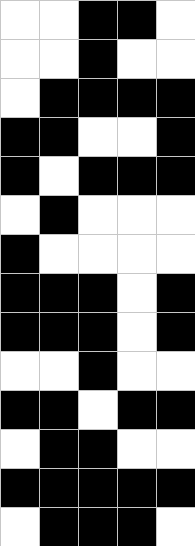[["white", "white", "black", "black", "white"], ["white", "white", "black", "white", "white"], ["white", "black", "black", "black", "black"], ["black", "black", "white", "white", "black"], ["black", "white", "black", "black", "black"], ["white", "black", "white", "white", "white"], ["black", "white", "white", "white", "white"], ["black", "black", "black", "white", "black"], ["black", "black", "black", "white", "black"], ["white", "white", "black", "white", "white"], ["black", "black", "white", "black", "black"], ["white", "black", "black", "white", "white"], ["black", "black", "black", "black", "black"], ["white", "black", "black", "black", "white"]]